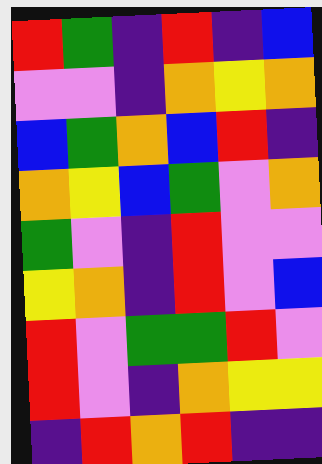[["red", "green", "indigo", "red", "indigo", "blue"], ["violet", "violet", "indigo", "orange", "yellow", "orange"], ["blue", "green", "orange", "blue", "red", "indigo"], ["orange", "yellow", "blue", "green", "violet", "orange"], ["green", "violet", "indigo", "red", "violet", "violet"], ["yellow", "orange", "indigo", "red", "violet", "blue"], ["red", "violet", "green", "green", "red", "violet"], ["red", "violet", "indigo", "orange", "yellow", "yellow"], ["indigo", "red", "orange", "red", "indigo", "indigo"]]